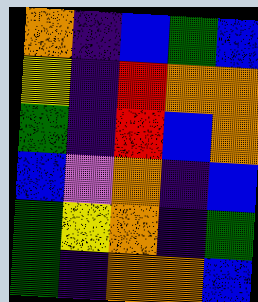[["orange", "indigo", "blue", "green", "blue"], ["yellow", "indigo", "red", "orange", "orange"], ["green", "indigo", "red", "blue", "orange"], ["blue", "violet", "orange", "indigo", "blue"], ["green", "yellow", "orange", "indigo", "green"], ["green", "indigo", "orange", "orange", "blue"]]